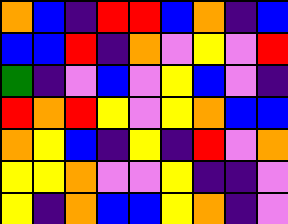[["orange", "blue", "indigo", "red", "red", "blue", "orange", "indigo", "blue"], ["blue", "blue", "red", "indigo", "orange", "violet", "yellow", "violet", "red"], ["green", "indigo", "violet", "blue", "violet", "yellow", "blue", "violet", "indigo"], ["red", "orange", "red", "yellow", "violet", "yellow", "orange", "blue", "blue"], ["orange", "yellow", "blue", "indigo", "yellow", "indigo", "red", "violet", "orange"], ["yellow", "yellow", "orange", "violet", "violet", "yellow", "indigo", "indigo", "violet"], ["yellow", "indigo", "orange", "blue", "blue", "yellow", "orange", "indigo", "violet"]]